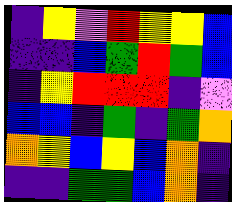[["indigo", "yellow", "violet", "red", "yellow", "yellow", "blue"], ["indigo", "indigo", "blue", "green", "red", "green", "blue"], ["indigo", "yellow", "red", "red", "red", "indigo", "violet"], ["blue", "blue", "indigo", "green", "indigo", "green", "orange"], ["orange", "yellow", "blue", "yellow", "blue", "orange", "indigo"], ["indigo", "indigo", "green", "green", "blue", "orange", "indigo"]]